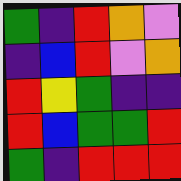[["green", "indigo", "red", "orange", "violet"], ["indigo", "blue", "red", "violet", "orange"], ["red", "yellow", "green", "indigo", "indigo"], ["red", "blue", "green", "green", "red"], ["green", "indigo", "red", "red", "red"]]